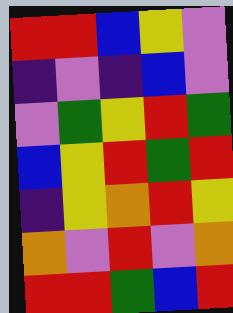[["red", "red", "blue", "yellow", "violet"], ["indigo", "violet", "indigo", "blue", "violet"], ["violet", "green", "yellow", "red", "green"], ["blue", "yellow", "red", "green", "red"], ["indigo", "yellow", "orange", "red", "yellow"], ["orange", "violet", "red", "violet", "orange"], ["red", "red", "green", "blue", "red"]]